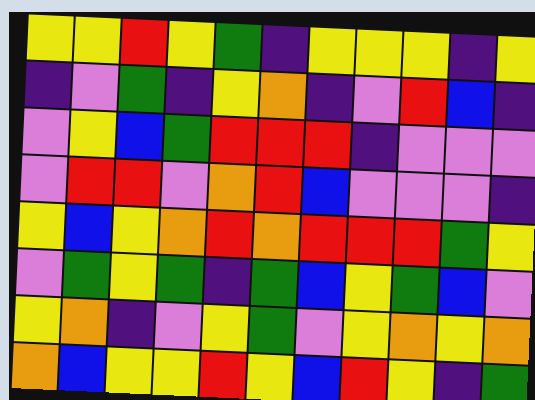[["yellow", "yellow", "red", "yellow", "green", "indigo", "yellow", "yellow", "yellow", "indigo", "yellow"], ["indigo", "violet", "green", "indigo", "yellow", "orange", "indigo", "violet", "red", "blue", "indigo"], ["violet", "yellow", "blue", "green", "red", "red", "red", "indigo", "violet", "violet", "violet"], ["violet", "red", "red", "violet", "orange", "red", "blue", "violet", "violet", "violet", "indigo"], ["yellow", "blue", "yellow", "orange", "red", "orange", "red", "red", "red", "green", "yellow"], ["violet", "green", "yellow", "green", "indigo", "green", "blue", "yellow", "green", "blue", "violet"], ["yellow", "orange", "indigo", "violet", "yellow", "green", "violet", "yellow", "orange", "yellow", "orange"], ["orange", "blue", "yellow", "yellow", "red", "yellow", "blue", "red", "yellow", "indigo", "green"]]